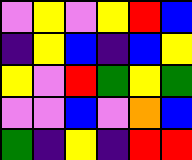[["violet", "yellow", "violet", "yellow", "red", "blue"], ["indigo", "yellow", "blue", "indigo", "blue", "yellow"], ["yellow", "violet", "red", "green", "yellow", "green"], ["violet", "violet", "blue", "violet", "orange", "blue"], ["green", "indigo", "yellow", "indigo", "red", "red"]]